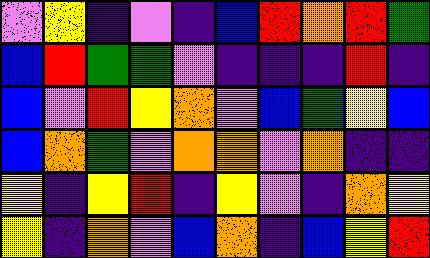[["violet", "yellow", "indigo", "violet", "indigo", "blue", "red", "orange", "red", "green"], ["blue", "red", "green", "green", "violet", "indigo", "indigo", "indigo", "red", "indigo"], ["blue", "violet", "red", "yellow", "orange", "violet", "blue", "green", "yellow", "blue"], ["blue", "orange", "green", "violet", "orange", "orange", "violet", "orange", "indigo", "indigo"], ["yellow", "indigo", "yellow", "red", "indigo", "yellow", "violet", "indigo", "orange", "yellow"], ["yellow", "indigo", "orange", "violet", "blue", "orange", "indigo", "blue", "yellow", "red"]]